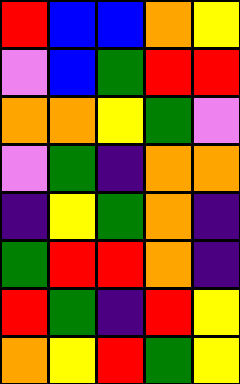[["red", "blue", "blue", "orange", "yellow"], ["violet", "blue", "green", "red", "red"], ["orange", "orange", "yellow", "green", "violet"], ["violet", "green", "indigo", "orange", "orange"], ["indigo", "yellow", "green", "orange", "indigo"], ["green", "red", "red", "orange", "indigo"], ["red", "green", "indigo", "red", "yellow"], ["orange", "yellow", "red", "green", "yellow"]]